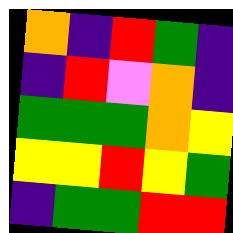[["orange", "indigo", "red", "green", "indigo"], ["indigo", "red", "violet", "orange", "indigo"], ["green", "green", "green", "orange", "yellow"], ["yellow", "yellow", "red", "yellow", "green"], ["indigo", "green", "green", "red", "red"]]